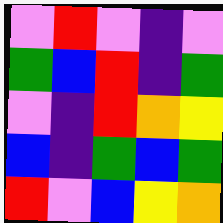[["violet", "red", "violet", "indigo", "violet"], ["green", "blue", "red", "indigo", "green"], ["violet", "indigo", "red", "orange", "yellow"], ["blue", "indigo", "green", "blue", "green"], ["red", "violet", "blue", "yellow", "orange"]]